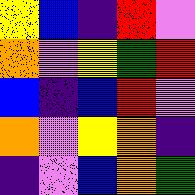[["yellow", "blue", "indigo", "red", "violet"], ["orange", "violet", "yellow", "green", "red"], ["blue", "indigo", "blue", "red", "violet"], ["orange", "violet", "yellow", "orange", "indigo"], ["indigo", "violet", "blue", "orange", "green"]]